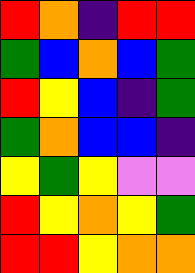[["red", "orange", "indigo", "red", "red"], ["green", "blue", "orange", "blue", "green"], ["red", "yellow", "blue", "indigo", "green"], ["green", "orange", "blue", "blue", "indigo"], ["yellow", "green", "yellow", "violet", "violet"], ["red", "yellow", "orange", "yellow", "green"], ["red", "red", "yellow", "orange", "orange"]]